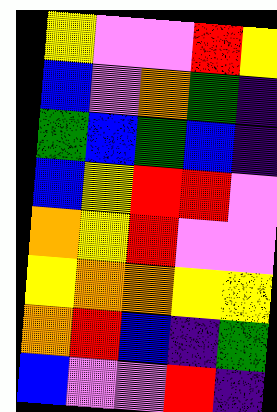[["yellow", "violet", "violet", "red", "yellow"], ["blue", "violet", "orange", "green", "indigo"], ["green", "blue", "green", "blue", "indigo"], ["blue", "yellow", "red", "red", "violet"], ["orange", "yellow", "red", "violet", "violet"], ["yellow", "orange", "orange", "yellow", "yellow"], ["orange", "red", "blue", "indigo", "green"], ["blue", "violet", "violet", "red", "indigo"]]